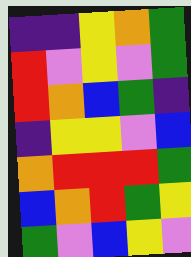[["indigo", "indigo", "yellow", "orange", "green"], ["red", "violet", "yellow", "violet", "green"], ["red", "orange", "blue", "green", "indigo"], ["indigo", "yellow", "yellow", "violet", "blue"], ["orange", "red", "red", "red", "green"], ["blue", "orange", "red", "green", "yellow"], ["green", "violet", "blue", "yellow", "violet"]]